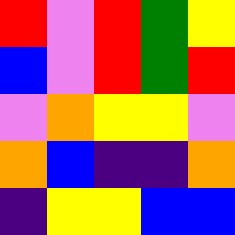[["red", "violet", "red", "green", "yellow"], ["blue", "violet", "red", "green", "red"], ["violet", "orange", "yellow", "yellow", "violet"], ["orange", "blue", "indigo", "indigo", "orange"], ["indigo", "yellow", "yellow", "blue", "blue"]]